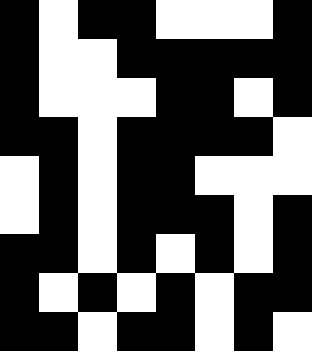[["black", "white", "black", "black", "white", "white", "white", "black"], ["black", "white", "white", "black", "black", "black", "black", "black"], ["black", "white", "white", "white", "black", "black", "white", "black"], ["black", "black", "white", "black", "black", "black", "black", "white"], ["white", "black", "white", "black", "black", "white", "white", "white"], ["white", "black", "white", "black", "black", "black", "white", "black"], ["black", "black", "white", "black", "white", "black", "white", "black"], ["black", "white", "black", "white", "black", "white", "black", "black"], ["black", "black", "white", "black", "black", "white", "black", "white"]]